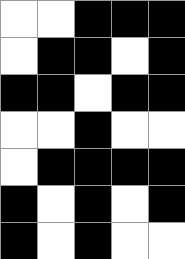[["white", "white", "black", "black", "black"], ["white", "black", "black", "white", "black"], ["black", "black", "white", "black", "black"], ["white", "white", "black", "white", "white"], ["white", "black", "black", "black", "black"], ["black", "white", "black", "white", "black"], ["black", "white", "black", "white", "white"]]